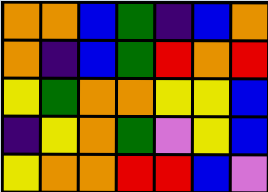[["orange", "orange", "blue", "green", "indigo", "blue", "orange"], ["orange", "indigo", "blue", "green", "red", "orange", "red"], ["yellow", "green", "orange", "orange", "yellow", "yellow", "blue"], ["indigo", "yellow", "orange", "green", "violet", "yellow", "blue"], ["yellow", "orange", "orange", "red", "red", "blue", "violet"]]